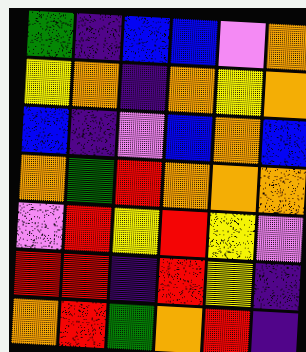[["green", "indigo", "blue", "blue", "violet", "orange"], ["yellow", "orange", "indigo", "orange", "yellow", "orange"], ["blue", "indigo", "violet", "blue", "orange", "blue"], ["orange", "green", "red", "orange", "orange", "orange"], ["violet", "red", "yellow", "red", "yellow", "violet"], ["red", "red", "indigo", "red", "yellow", "indigo"], ["orange", "red", "green", "orange", "red", "indigo"]]